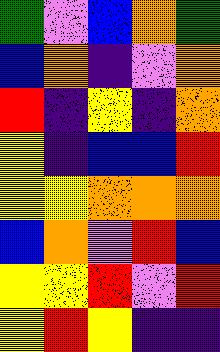[["green", "violet", "blue", "orange", "green"], ["blue", "orange", "indigo", "violet", "orange"], ["red", "indigo", "yellow", "indigo", "orange"], ["yellow", "indigo", "blue", "blue", "red"], ["yellow", "yellow", "orange", "orange", "orange"], ["blue", "orange", "violet", "red", "blue"], ["yellow", "yellow", "red", "violet", "red"], ["yellow", "red", "yellow", "indigo", "indigo"]]